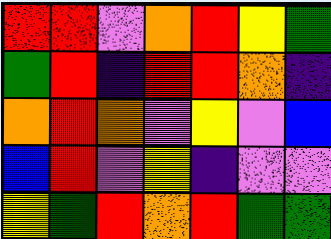[["red", "red", "violet", "orange", "red", "yellow", "green"], ["green", "red", "indigo", "red", "red", "orange", "indigo"], ["orange", "red", "orange", "violet", "yellow", "violet", "blue"], ["blue", "red", "violet", "yellow", "indigo", "violet", "violet"], ["yellow", "green", "red", "orange", "red", "green", "green"]]